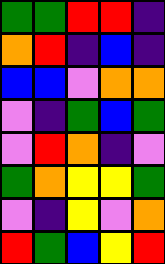[["green", "green", "red", "red", "indigo"], ["orange", "red", "indigo", "blue", "indigo"], ["blue", "blue", "violet", "orange", "orange"], ["violet", "indigo", "green", "blue", "green"], ["violet", "red", "orange", "indigo", "violet"], ["green", "orange", "yellow", "yellow", "green"], ["violet", "indigo", "yellow", "violet", "orange"], ["red", "green", "blue", "yellow", "red"]]